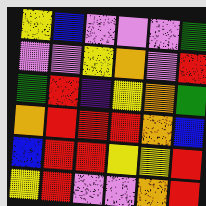[["yellow", "blue", "violet", "violet", "violet", "green"], ["violet", "violet", "yellow", "orange", "violet", "red"], ["green", "red", "indigo", "yellow", "orange", "green"], ["orange", "red", "red", "red", "orange", "blue"], ["blue", "red", "red", "yellow", "yellow", "red"], ["yellow", "red", "violet", "violet", "orange", "red"]]